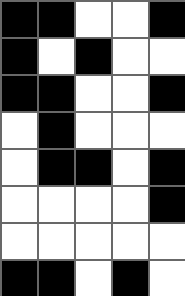[["black", "black", "white", "white", "black"], ["black", "white", "black", "white", "white"], ["black", "black", "white", "white", "black"], ["white", "black", "white", "white", "white"], ["white", "black", "black", "white", "black"], ["white", "white", "white", "white", "black"], ["white", "white", "white", "white", "white"], ["black", "black", "white", "black", "white"]]